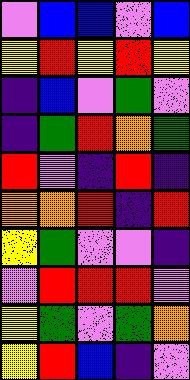[["violet", "blue", "blue", "violet", "blue"], ["yellow", "red", "yellow", "red", "yellow"], ["indigo", "blue", "violet", "green", "violet"], ["indigo", "green", "red", "orange", "green"], ["red", "violet", "indigo", "red", "indigo"], ["orange", "orange", "red", "indigo", "red"], ["yellow", "green", "violet", "violet", "indigo"], ["violet", "red", "red", "red", "violet"], ["yellow", "green", "violet", "green", "orange"], ["yellow", "red", "blue", "indigo", "violet"]]